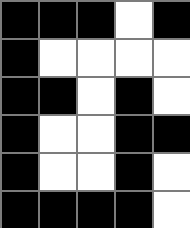[["black", "black", "black", "white", "black"], ["black", "white", "white", "white", "white"], ["black", "black", "white", "black", "white"], ["black", "white", "white", "black", "black"], ["black", "white", "white", "black", "white"], ["black", "black", "black", "black", "white"]]